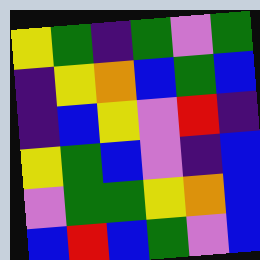[["yellow", "green", "indigo", "green", "violet", "green"], ["indigo", "yellow", "orange", "blue", "green", "blue"], ["indigo", "blue", "yellow", "violet", "red", "indigo"], ["yellow", "green", "blue", "violet", "indigo", "blue"], ["violet", "green", "green", "yellow", "orange", "blue"], ["blue", "red", "blue", "green", "violet", "blue"]]